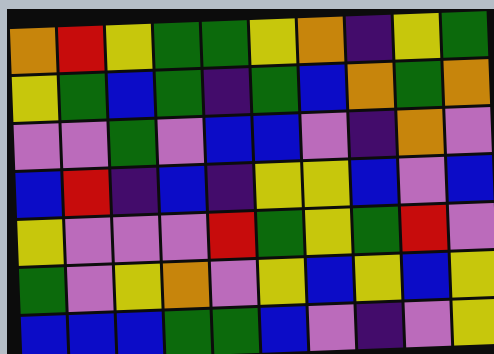[["orange", "red", "yellow", "green", "green", "yellow", "orange", "indigo", "yellow", "green"], ["yellow", "green", "blue", "green", "indigo", "green", "blue", "orange", "green", "orange"], ["violet", "violet", "green", "violet", "blue", "blue", "violet", "indigo", "orange", "violet"], ["blue", "red", "indigo", "blue", "indigo", "yellow", "yellow", "blue", "violet", "blue"], ["yellow", "violet", "violet", "violet", "red", "green", "yellow", "green", "red", "violet"], ["green", "violet", "yellow", "orange", "violet", "yellow", "blue", "yellow", "blue", "yellow"], ["blue", "blue", "blue", "green", "green", "blue", "violet", "indigo", "violet", "yellow"]]